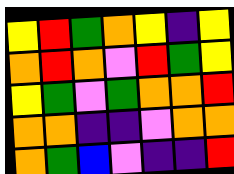[["yellow", "red", "green", "orange", "yellow", "indigo", "yellow"], ["orange", "red", "orange", "violet", "red", "green", "yellow"], ["yellow", "green", "violet", "green", "orange", "orange", "red"], ["orange", "orange", "indigo", "indigo", "violet", "orange", "orange"], ["orange", "green", "blue", "violet", "indigo", "indigo", "red"]]